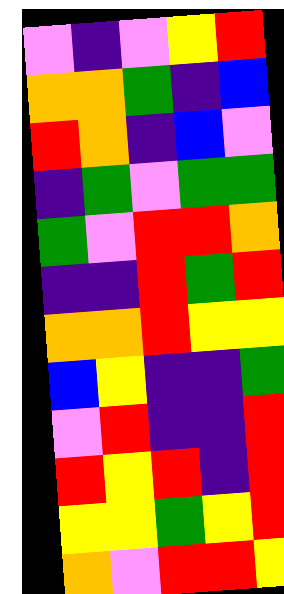[["violet", "indigo", "violet", "yellow", "red"], ["orange", "orange", "green", "indigo", "blue"], ["red", "orange", "indigo", "blue", "violet"], ["indigo", "green", "violet", "green", "green"], ["green", "violet", "red", "red", "orange"], ["indigo", "indigo", "red", "green", "red"], ["orange", "orange", "red", "yellow", "yellow"], ["blue", "yellow", "indigo", "indigo", "green"], ["violet", "red", "indigo", "indigo", "red"], ["red", "yellow", "red", "indigo", "red"], ["yellow", "yellow", "green", "yellow", "red"], ["orange", "violet", "red", "red", "yellow"]]